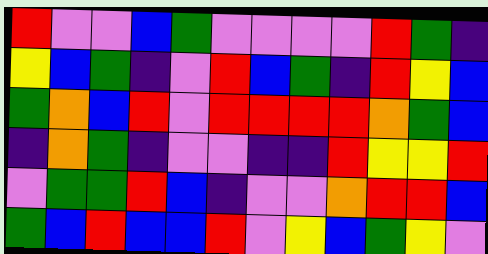[["red", "violet", "violet", "blue", "green", "violet", "violet", "violet", "violet", "red", "green", "indigo"], ["yellow", "blue", "green", "indigo", "violet", "red", "blue", "green", "indigo", "red", "yellow", "blue"], ["green", "orange", "blue", "red", "violet", "red", "red", "red", "red", "orange", "green", "blue"], ["indigo", "orange", "green", "indigo", "violet", "violet", "indigo", "indigo", "red", "yellow", "yellow", "red"], ["violet", "green", "green", "red", "blue", "indigo", "violet", "violet", "orange", "red", "red", "blue"], ["green", "blue", "red", "blue", "blue", "red", "violet", "yellow", "blue", "green", "yellow", "violet"]]